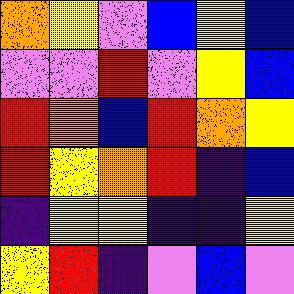[["orange", "yellow", "violet", "blue", "yellow", "blue"], ["violet", "violet", "red", "violet", "yellow", "blue"], ["red", "orange", "blue", "red", "orange", "yellow"], ["red", "yellow", "orange", "red", "indigo", "blue"], ["indigo", "yellow", "yellow", "indigo", "indigo", "yellow"], ["yellow", "red", "indigo", "violet", "blue", "violet"]]